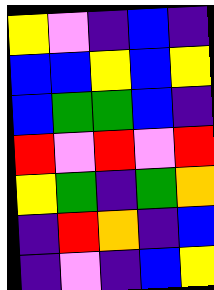[["yellow", "violet", "indigo", "blue", "indigo"], ["blue", "blue", "yellow", "blue", "yellow"], ["blue", "green", "green", "blue", "indigo"], ["red", "violet", "red", "violet", "red"], ["yellow", "green", "indigo", "green", "orange"], ["indigo", "red", "orange", "indigo", "blue"], ["indigo", "violet", "indigo", "blue", "yellow"]]